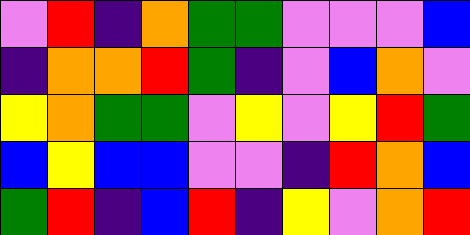[["violet", "red", "indigo", "orange", "green", "green", "violet", "violet", "violet", "blue"], ["indigo", "orange", "orange", "red", "green", "indigo", "violet", "blue", "orange", "violet"], ["yellow", "orange", "green", "green", "violet", "yellow", "violet", "yellow", "red", "green"], ["blue", "yellow", "blue", "blue", "violet", "violet", "indigo", "red", "orange", "blue"], ["green", "red", "indigo", "blue", "red", "indigo", "yellow", "violet", "orange", "red"]]